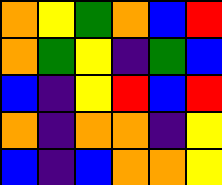[["orange", "yellow", "green", "orange", "blue", "red"], ["orange", "green", "yellow", "indigo", "green", "blue"], ["blue", "indigo", "yellow", "red", "blue", "red"], ["orange", "indigo", "orange", "orange", "indigo", "yellow"], ["blue", "indigo", "blue", "orange", "orange", "yellow"]]